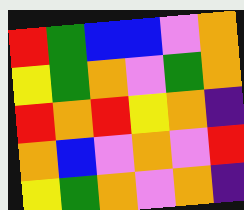[["red", "green", "blue", "blue", "violet", "orange"], ["yellow", "green", "orange", "violet", "green", "orange"], ["red", "orange", "red", "yellow", "orange", "indigo"], ["orange", "blue", "violet", "orange", "violet", "red"], ["yellow", "green", "orange", "violet", "orange", "indigo"]]